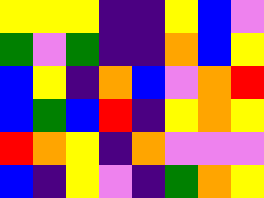[["yellow", "yellow", "yellow", "indigo", "indigo", "yellow", "blue", "violet"], ["green", "violet", "green", "indigo", "indigo", "orange", "blue", "yellow"], ["blue", "yellow", "indigo", "orange", "blue", "violet", "orange", "red"], ["blue", "green", "blue", "red", "indigo", "yellow", "orange", "yellow"], ["red", "orange", "yellow", "indigo", "orange", "violet", "violet", "violet"], ["blue", "indigo", "yellow", "violet", "indigo", "green", "orange", "yellow"]]